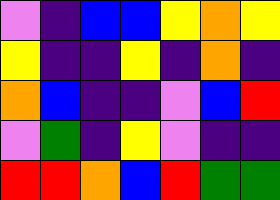[["violet", "indigo", "blue", "blue", "yellow", "orange", "yellow"], ["yellow", "indigo", "indigo", "yellow", "indigo", "orange", "indigo"], ["orange", "blue", "indigo", "indigo", "violet", "blue", "red"], ["violet", "green", "indigo", "yellow", "violet", "indigo", "indigo"], ["red", "red", "orange", "blue", "red", "green", "green"]]